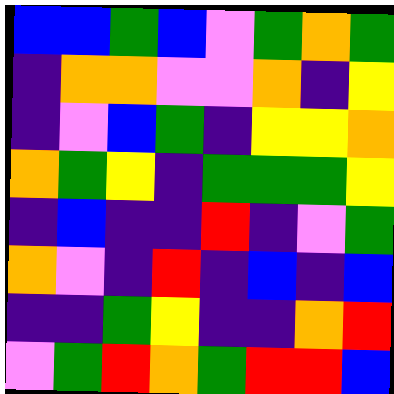[["blue", "blue", "green", "blue", "violet", "green", "orange", "green"], ["indigo", "orange", "orange", "violet", "violet", "orange", "indigo", "yellow"], ["indigo", "violet", "blue", "green", "indigo", "yellow", "yellow", "orange"], ["orange", "green", "yellow", "indigo", "green", "green", "green", "yellow"], ["indigo", "blue", "indigo", "indigo", "red", "indigo", "violet", "green"], ["orange", "violet", "indigo", "red", "indigo", "blue", "indigo", "blue"], ["indigo", "indigo", "green", "yellow", "indigo", "indigo", "orange", "red"], ["violet", "green", "red", "orange", "green", "red", "red", "blue"]]